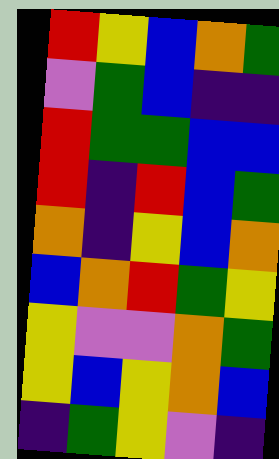[["red", "yellow", "blue", "orange", "green"], ["violet", "green", "blue", "indigo", "indigo"], ["red", "green", "green", "blue", "blue"], ["red", "indigo", "red", "blue", "green"], ["orange", "indigo", "yellow", "blue", "orange"], ["blue", "orange", "red", "green", "yellow"], ["yellow", "violet", "violet", "orange", "green"], ["yellow", "blue", "yellow", "orange", "blue"], ["indigo", "green", "yellow", "violet", "indigo"]]